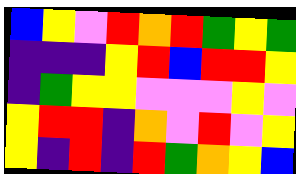[["blue", "yellow", "violet", "red", "orange", "red", "green", "yellow", "green"], ["indigo", "indigo", "indigo", "yellow", "red", "blue", "red", "red", "yellow"], ["indigo", "green", "yellow", "yellow", "violet", "violet", "violet", "yellow", "violet"], ["yellow", "red", "red", "indigo", "orange", "violet", "red", "violet", "yellow"], ["yellow", "indigo", "red", "indigo", "red", "green", "orange", "yellow", "blue"]]